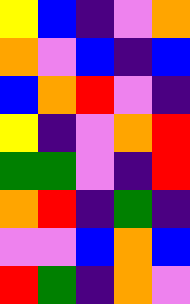[["yellow", "blue", "indigo", "violet", "orange"], ["orange", "violet", "blue", "indigo", "blue"], ["blue", "orange", "red", "violet", "indigo"], ["yellow", "indigo", "violet", "orange", "red"], ["green", "green", "violet", "indigo", "red"], ["orange", "red", "indigo", "green", "indigo"], ["violet", "violet", "blue", "orange", "blue"], ["red", "green", "indigo", "orange", "violet"]]